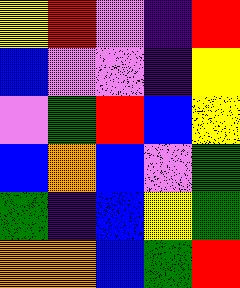[["yellow", "red", "violet", "indigo", "red"], ["blue", "violet", "violet", "indigo", "yellow"], ["violet", "green", "red", "blue", "yellow"], ["blue", "orange", "blue", "violet", "green"], ["green", "indigo", "blue", "yellow", "green"], ["orange", "orange", "blue", "green", "red"]]